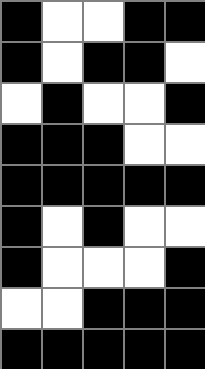[["black", "white", "white", "black", "black"], ["black", "white", "black", "black", "white"], ["white", "black", "white", "white", "black"], ["black", "black", "black", "white", "white"], ["black", "black", "black", "black", "black"], ["black", "white", "black", "white", "white"], ["black", "white", "white", "white", "black"], ["white", "white", "black", "black", "black"], ["black", "black", "black", "black", "black"]]